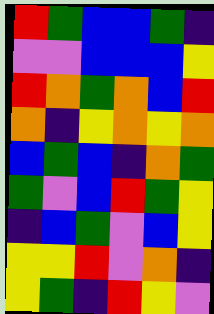[["red", "green", "blue", "blue", "green", "indigo"], ["violet", "violet", "blue", "blue", "blue", "yellow"], ["red", "orange", "green", "orange", "blue", "red"], ["orange", "indigo", "yellow", "orange", "yellow", "orange"], ["blue", "green", "blue", "indigo", "orange", "green"], ["green", "violet", "blue", "red", "green", "yellow"], ["indigo", "blue", "green", "violet", "blue", "yellow"], ["yellow", "yellow", "red", "violet", "orange", "indigo"], ["yellow", "green", "indigo", "red", "yellow", "violet"]]